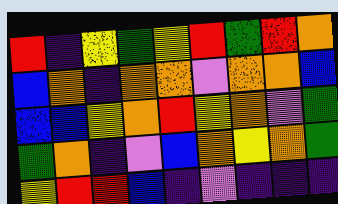[["red", "indigo", "yellow", "green", "yellow", "red", "green", "red", "orange"], ["blue", "orange", "indigo", "orange", "orange", "violet", "orange", "orange", "blue"], ["blue", "blue", "yellow", "orange", "red", "yellow", "orange", "violet", "green"], ["green", "orange", "indigo", "violet", "blue", "orange", "yellow", "orange", "green"], ["yellow", "red", "red", "blue", "indigo", "violet", "indigo", "indigo", "indigo"]]